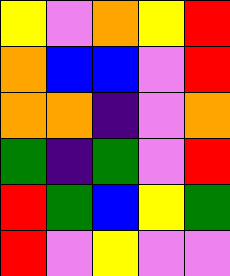[["yellow", "violet", "orange", "yellow", "red"], ["orange", "blue", "blue", "violet", "red"], ["orange", "orange", "indigo", "violet", "orange"], ["green", "indigo", "green", "violet", "red"], ["red", "green", "blue", "yellow", "green"], ["red", "violet", "yellow", "violet", "violet"]]